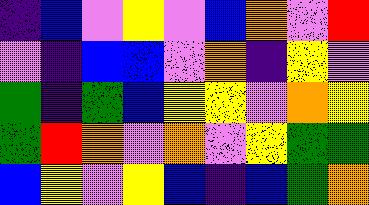[["indigo", "blue", "violet", "yellow", "violet", "blue", "orange", "violet", "red"], ["violet", "indigo", "blue", "blue", "violet", "orange", "indigo", "yellow", "violet"], ["green", "indigo", "green", "blue", "yellow", "yellow", "violet", "orange", "yellow"], ["green", "red", "orange", "violet", "orange", "violet", "yellow", "green", "green"], ["blue", "yellow", "violet", "yellow", "blue", "indigo", "blue", "green", "orange"]]